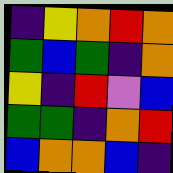[["indigo", "yellow", "orange", "red", "orange"], ["green", "blue", "green", "indigo", "orange"], ["yellow", "indigo", "red", "violet", "blue"], ["green", "green", "indigo", "orange", "red"], ["blue", "orange", "orange", "blue", "indigo"]]